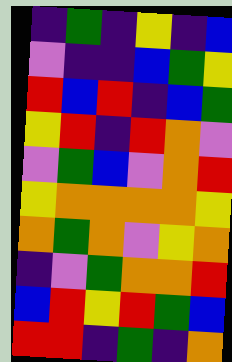[["indigo", "green", "indigo", "yellow", "indigo", "blue"], ["violet", "indigo", "indigo", "blue", "green", "yellow"], ["red", "blue", "red", "indigo", "blue", "green"], ["yellow", "red", "indigo", "red", "orange", "violet"], ["violet", "green", "blue", "violet", "orange", "red"], ["yellow", "orange", "orange", "orange", "orange", "yellow"], ["orange", "green", "orange", "violet", "yellow", "orange"], ["indigo", "violet", "green", "orange", "orange", "red"], ["blue", "red", "yellow", "red", "green", "blue"], ["red", "red", "indigo", "green", "indigo", "orange"]]